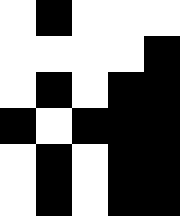[["white", "black", "white", "white", "white"], ["white", "white", "white", "white", "black"], ["white", "black", "white", "black", "black"], ["black", "white", "black", "black", "black"], ["white", "black", "white", "black", "black"], ["white", "black", "white", "black", "black"]]